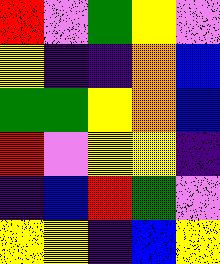[["red", "violet", "green", "yellow", "violet"], ["yellow", "indigo", "indigo", "orange", "blue"], ["green", "green", "yellow", "orange", "blue"], ["red", "violet", "yellow", "yellow", "indigo"], ["indigo", "blue", "red", "green", "violet"], ["yellow", "yellow", "indigo", "blue", "yellow"]]